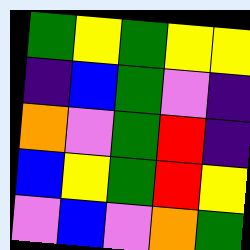[["green", "yellow", "green", "yellow", "yellow"], ["indigo", "blue", "green", "violet", "indigo"], ["orange", "violet", "green", "red", "indigo"], ["blue", "yellow", "green", "red", "yellow"], ["violet", "blue", "violet", "orange", "green"]]